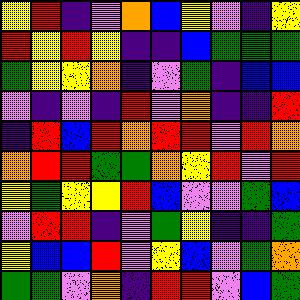[["yellow", "red", "indigo", "violet", "orange", "blue", "yellow", "violet", "indigo", "yellow"], ["red", "yellow", "red", "yellow", "indigo", "indigo", "blue", "green", "green", "green"], ["green", "yellow", "yellow", "orange", "indigo", "violet", "green", "indigo", "blue", "blue"], ["violet", "indigo", "violet", "indigo", "red", "violet", "orange", "indigo", "indigo", "red"], ["indigo", "red", "blue", "red", "orange", "red", "red", "violet", "red", "orange"], ["orange", "red", "red", "green", "green", "orange", "yellow", "red", "violet", "red"], ["yellow", "green", "yellow", "yellow", "red", "blue", "violet", "violet", "green", "blue"], ["violet", "red", "red", "indigo", "violet", "green", "yellow", "indigo", "indigo", "green"], ["yellow", "blue", "blue", "red", "violet", "yellow", "blue", "violet", "green", "orange"], ["green", "green", "violet", "orange", "indigo", "red", "red", "violet", "blue", "green"]]